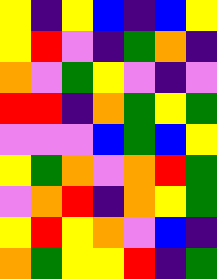[["yellow", "indigo", "yellow", "blue", "indigo", "blue", "yellow"], ["yellow", "red", "violet", "indigo", "green", "orange", "indigo"], ["orange", "violet", "green", "yellow", "violet", "indigo", "violet"], ["red", "red", "indigo", "orange", "green", "yellow", "green"], ["violet", "violet", "violet", "blue", "green", "blue", "yellow"], ["yellow", "green", "orange", "violet", "orange", "red", "green"], ["violet", "orange", "red", "indigo", "orange", "yellow", "green"], ["yellow", "red", "yellow", "orange", "violet", "blue", "indigo"], ["orange", "green", "yellow", "yellow", "red", "indigo", "green"]]